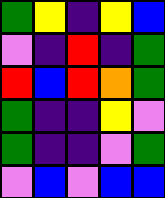[["green", "yellow", "indigo", "yellow", "blue"], ["violet", "indigo", "red", "indigo", "green"], ["red", "blue", "red", "orange", "green"], ["green", "indigo", "indigo", "yellow", "violet"], ["green", "indigo", "indigo", "violet", "green"], ["violet", "blue", "violet", "blue", "blue"]]